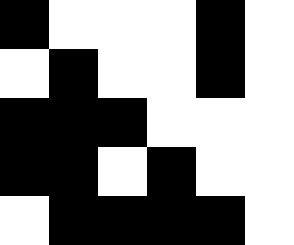[["black", "white", "white", "white", "black", "white"], ["white", "black", "white", "white", "black", "white"], ["black", "black", "black", "white", "white", "white"], ["black", "black", "white", "black", "white", "white"], ["white", "black", "black", "black", "black", "white"]]